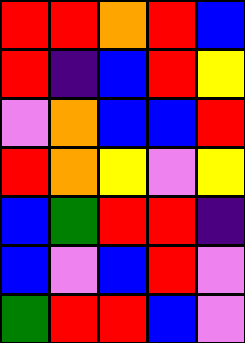[["red", "red", "orange", "red", "blue"], ["red", "indigo", "blue", "red", "yellow"], ["violet", "orange", "blue", "blue", "red"], ["red", "orange", "yellow", "violet", "yellow"], ["blue", "green", "red", "red", "indigo"], ["blue", "violet", "blue", "red", "violet"], ["green", "red", "red", "blue", "violet"]]